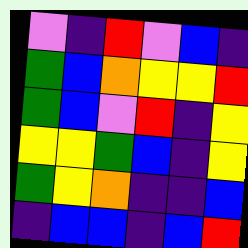[["violet", "indigo", "red", "violet", "blue", "indigo"], ["green", "blue", "orange", "yellow", "yellow", "red"], ["green", "blue", "violet", "red", "indigo", "yellow"], ["yellow", "yellow", "green", "blue", "indigo", "yellow"], ["green", "yellow", "orange", "indigo", "indigo", "blue"], ["indigo", "blue", "blue", "indigo", "blue", "red"]]